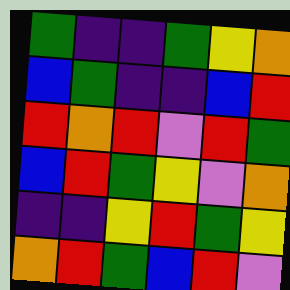[["green", "indigo", "indigo", "green", "yellow", "orange"], ["blue", "green", "indigo", "indigo", "blue", "red"], ["red", "orange", "red", "violet", "red", "green"], ["blue", "red", "green", "yellow", "violet", "orange"], ["indigo", "indigo", "yellow", "red", "green", "yellow"], ["orange", "red", "green", "blue", "red", "violet"]]